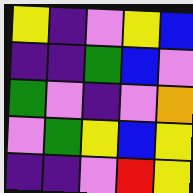[["yellow", "indigo", "violet", "yellow", "blue"], ["indigo", "indigo", "green", "blue", "violet"], ["green", "violet", "indigo", "violet", "orange"], ["violet", "green", "yellow", "blue", "yellow"], ["indigo", "indigo", "violet", "red", "yellow"]]